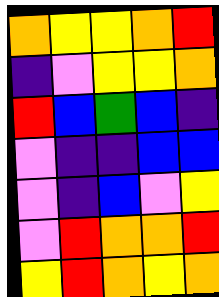[["orange", "yellow", "yellow", "orange", "red"], ["indigo", "violet", "yellow", "yellow", "orange"], ["red", "blue", "green", "blue", "indigo"], ["violet", "indigo", "indigo", "blue", "blue"], ["violet", "indigo", "blue", "violet", "yellow"], ["violet", "red", "orange", "orange", "red"], ["yellow", "red", "orange", "yellow", "orange"]]